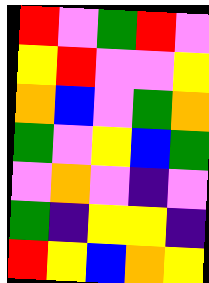[["red", "violet", "green", "red", "violet"], ["yellow", "red", "violet", "violet", "yellow"], ["orange", "blue", "violet", "green", "orange"], ["green", "violet", "yellow", "blue", "green"], ["violet", "orange", "violet", "indigo", "violet"], ["green", "indigo", "yellow", "yellow", "indigo"], ["red", "yellow", "blue", "orange", "yellow"]]